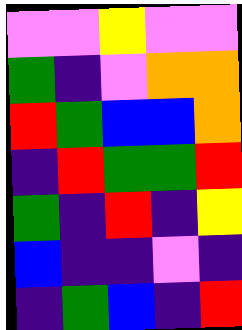[["violet", "violet", "yellow", "violet", "violet"], ["green", "indigo", "violet", "orange", "orange"], ["red", "green", "blue", "blue", "orange"], ["indigo", "red", "green", "green", "red"], ["green", "indigo", "red", "indigo", "yellow"], ["blue", "indigo", "indigo", "violet", "indigo"], ["indigo", "green", "blue", "indigo", "red"]]